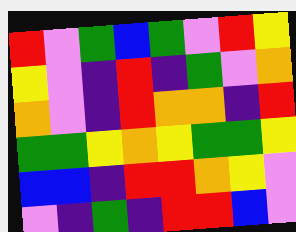[["red", "violet", "green", "blue", "green", "violet", "red", "yellow"], ["yellow", "violet", "indigo", "red", "indigo", "green", "violet", "orange"], ["orange", "violet", "indigo", "red", "orange", "orange", "indigo", "red"], ["green", "green", "yellow", "orange", "yellow", "green", "green", "yellow"], ["blue", "blue", "indigo", "red", "red", "orange", "yellow", "violet"], ["violet", "indigo", "green", "indigo", "red", "red", "blue", "violet"]]